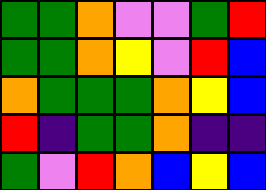[["green", "green", "orange", "violet", "violet", "green", "red"], ["green", "green", "orange", "yellow", "violet", "red", "blue"], ["orange", "green", "green", "green", "orange", "yellow", "blue"], ["red", "indigo", "green", "green", "orange", "indigo", "indigo"], ["green", "violet", "red", "orange", "blue", "yellow", "blue"]]